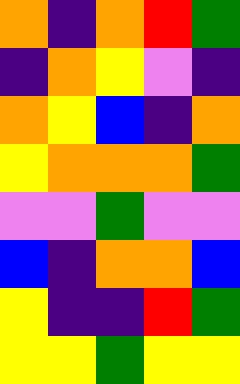[["orange", "indigo", "orange", "red", "green"], ["indigo", "orange", "yellow", "violet", "indigo"], ["orange", "yellow", "blue", "indigo", "orange"], ["yellow", "orange", "orange", "orange", "green"], ["violet", "violet", "green", "violet", "violet"], ["blue", "indigo", "orange", "orange", "blue"], ["yellow", "indigo", "indigo", "red", "green"], ["yellow", "yellow", "green", "yellow", "yellow"]]